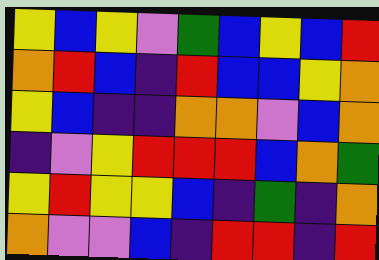[["yellow", "blue", "yellow", "violet", "green", "blue", "yellow", "blue", "red"], ["orange", "red", "blue", "indigo", "red", "blue", "blue", "yellow", "orange"], ["yellow", "blue", "indigo", "indigo", "orange", "orange", "violet", "blue", "orange"], ["indigo", "violet", "yellow", "red", "red", "red", "blue", "orange", "green"], ["yellow", "red", "yellow", "yellow", "blue", "indigo", "green", "indigo", "orange"], ["orange", "violet", "violet", "blue", "indigo", "red", "red", "indigo", "red"]]